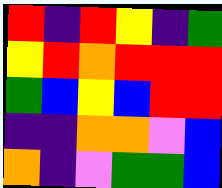[["red", "indigo", "red", "yellow", "indigo", "green"], ["yellow", "red", "orange", "red", "red", "red"], ["green", "blue", "yellow", "blue", "red", "red"], ["indigo", "indigo", "orange", "orange", "violet", "blue"], ["orange", "indigo", "violet", "green", "green", "blue"]]